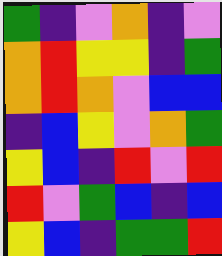[["green", "indigo", "violet", "orange", "indigo", "violet"], ["orange", "red", "yellow", "yellow", "indigo", "green"], ["orange", "red", "orange", "violet", "blue", "blue"], ["indigo", "blue", "yellow", "violet", "orange", "green"], ["yellow", "blue", "indigo", "red", "violet", "red"], ["red", "violet", "green", "blue", "indigo", "blue"], ["yellow", "blue", "indigo", "green", "green", "red"]]